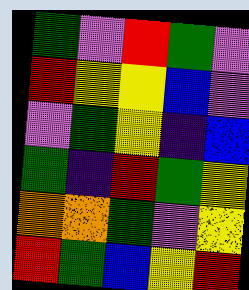[["green", "violet", "red", "green", "violet"], ["red", "yellow", "yellow", "blue", "violet"], ["violet", "green", "yellow", "indigo", "blue"], ["green", "indigo", "red", "green", "yellow"], ["orange", "orange", "green", "violet", "yellow"], ["red", "green", "blue", "yellow", "red"]]